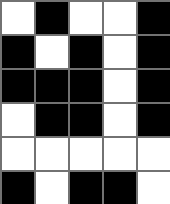[["white", "black", "white", "white", "black"], ["black", "white", "black", "white", "black"], ["black", "black", "black", "white", "black"], ["white", "black", "black", "white", "black"], ["white", "white", "white", "white", "white"], ["black", "white", "black", "black", "white"]]